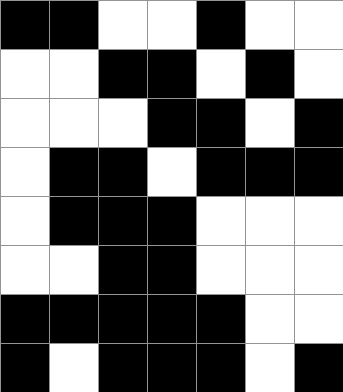[["black", "black", "white", "white", "black", "white", "white"], ["white", "white", "black", "black", "white", "black", "white"], ["white", "white", "white", "black", "black", "white", "black"], ["white", "black", "black", "white", "black", "black", "black"], ["white", "black", "black", "black", "white", "white", "white"], ["white", "white", "black", "black", "white", "white", "white"], ["black", "black", "black", "black", "black", "white", "white"], ["black", "white", "black", "black", "black", "white", "black"]]